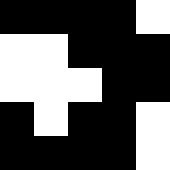[["black", "black", "black", "black", "white"], ["white", "white", "black", "black", "black"], ["white", "white", "white", "black", "black"], ["black", "white", "black", "black", "white"], ["black", "black", "black", "black", "white"]]